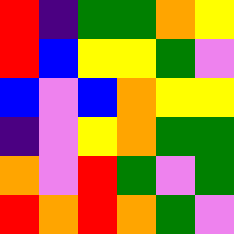[["red", "indigo", "green", "green", "orange", "yellow"], ["red", "blue", "yellow", "yellow", "green", "violet"], ["blue", "violet", "blue", "orange", "yellow", "yellow"], ["indigo", "violet", "yellow", "orange", "green", "green"], ["orange", "violet", "red", "green", "violet", "green"], ["red", "orange", "red", "orange", "green", "violet"]]